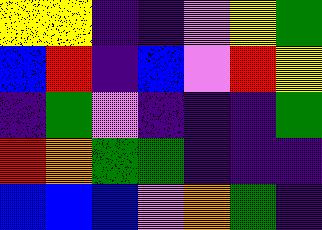[["yellow", "yellow", "indigo", "indigo", "violet", "yellow", "green"], ["blue", "red", "indigo", "blue", "violet", "red", "yellow"], ["indigo", "green", "violet", "indigo", "indigo", "indigo", "green"], ["red", "orange", "green", "green", "indigo", "indigo", "indigo"], ["blue", "blue", "blue", "violet", "orange", "green", "indigo"]]